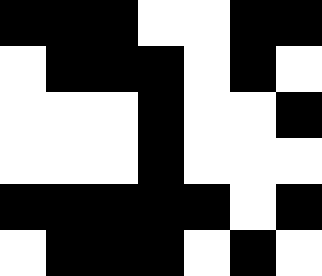[["black", "black", "black", "white", "white", "black", "black"], ["white", "black", "black", "black", "white", "black", "white"], ["white", "white", "white", "black", "white", "white", "black"], ["white", "white", "white", "black", "white", "white", "white"], ["black", "black", "black", "black", "black", "white", "black"], ["white", "black", "black", "black", "white", "black", "white"]]